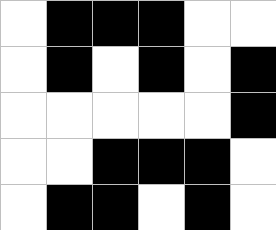[["white", "black", "black", "black", "white", "white"], ["white", "black", "white", "black", "white", "black"], ["white", "white", "white", "white", "white", "black"], ["white", "white", "black", "black", "black", "white"], ["white", "black", "black", "white", "black", "white"]]